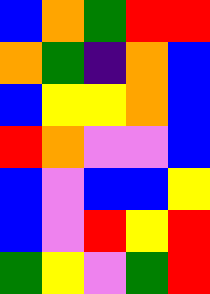[["blue", "orange", "green", "red", "red"], ["orange", "green", "indigo", "orange", "blue"], ["blue", "yellow", "yellow", "orange", "blue"], ["red", "orange", "violet", "violet", "blue"], ["blue", "violet", "blue", "blue", "yellow"], ["blue", "violet", "red", "yellow", "red"], ["green", "yellow", "violet", "green", "red"]]